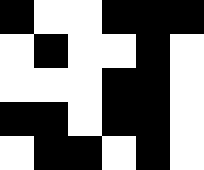[["black", "white", "white", "black", "black", "black"], ["white", "black", "white", "white", "black", "white"], ["white", "white", "white", "black", "black", "white"], ["black", "black", "white", "black", "black", "white"], ["white", "black", "black", "white", "black", "white"]]